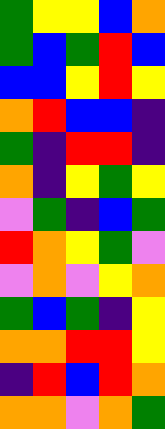[["green", "yellow", "yellow", "blue", "orange"], ["green", "blue", "green", "red", "blue"], ["blue", "blue", "yellow", "red", "yellow"], ["orange", "red", "blue", "blue", "indigo"], ["green", "indigo", "red", "red", "indigo"], ["orange", "indigo", "yellow", "green", "yellow"], ["violet", "green", "indigo", "blue", "green"], ["red", "orange", "yellow", "green", "violet"], ["violet", "orange", "violet", "yellow", "orange"], ["green", "blue", "green", "indigo", "yellow"], ["orange", "orange", "red", "red", "yellow"], ["indigo", "red", "blue", "red", "orange"], ["orange", "orange", "violet", "orange", "green"]]